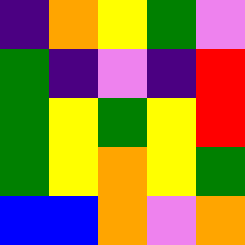[["indigo", "orange", "yellow", "green", "violet"], ["green", "indigo", "violet", "indigo", "red"], ["green", "yellow", "green", "yellow", "red"], ["green", "yellow", "orange", "yellow", "green"], ["blue", "blue", "orange", "violet", "orange"]]